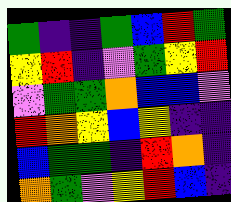[["green", "indigo", "indigo", "green", "blue", "red", "green"], ["yellow", "red", "indigo", "violet", "green", "yellow", "red"], ["violet", "green", "green", "orange", "blue", "blue", "violet"], ["red", "orange", "yellow", "blue", "yellow", "indigo", "indigo"], ["blue", "green", "green", "indigo", "red", "orange", "indigo"], ["orange", "green", "violet", "yellow", "red", "blue", "indigo"]]